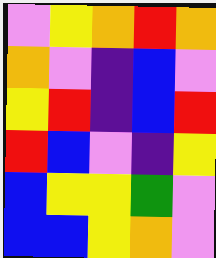[["violet", "yellow", "orange", "red", "orange"], ["orange", "violet", "indigo", "blue", "violet"], ["yellow", "red", "indigo", "blue", "red"], ["red", "blue", "violet", "indigo", "yellow"], ["blue", "yellow", "yellow", "green", "violet"], ["blue", "blue", "yellow", "orange", "violet"]]